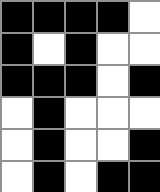[["black", "black", "black", "black", "white"], ["black", "white", "black", "white", "white"], ["black", "black", "black", "white", "black"], ["white", "black", "white", "white", "white"], ["white", "black", "white", "white", "black"], ["white", "black", "white", "black", "black"]]